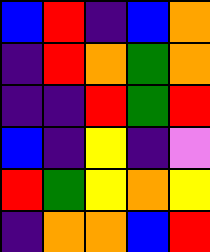[["blue", "red", "indigo", "blue", "orange"], ["indigo", "red", "orange", "green", "orange"], ["indigo", "indigo", "red", "green", "red"], ["blue", "indigo", "yellow", "indigo", "violet"], ["red", "green", "yellow", "orange", "yellow"], ["indigo", "orange", "orange", "blue", "red"]]